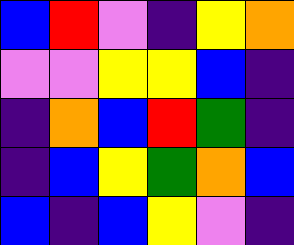[["blue", "red", "violet", "indigo", "yellow", "orange"], ["violet", "violet", "yellow", "yellow", "blue", "indigo"], ["indigo", "orange", "blue", "red", "green", "indigo"], ["indigo", "blue", "yellow", "green", "orange", "blue"], ["blue", "indigo", "blue", "yellow", "violet", "indigo"]]